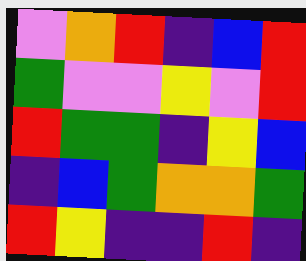[["violet", "orange", "red", "indigo", "blue", "red"], ["green", "violet", "violet", "yellow", "violet", "red"], ["red", "green", "green", "indigo", "yellow", "blue"], ["indigo", "blue", "green", "orange", "orange", "green"], ["red", "yellow", "indigo", "indigo", "red", "indigo"]]